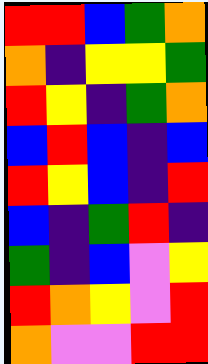[["red", "red", "blue", "green", "orange"], ["orange", "indigo", "yellow", "yellow", "green"], ["red", "yellow", "indigo", "green", "orange"], ["blue", "red", "blue", "indigo", "blue"], ["red", "yellow", "blue", "indigo", "red"], ["blue", "indigo", "green", "red", "indigo"], ["green", "indigo", "blue", "violet", "yellow"], ["red", "orange", "yellow", "violet", "red"], ["orange", "violet", "violet", "red", "red"]]